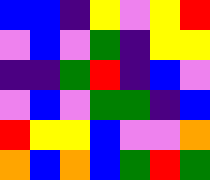[["blue", "blue", "indigo", "yellow", "violet", "yellow", "red"], ["violet", "blue", "violet", "green", "indigo", "yellow", "yellow"], ["indigo", "indigo", "green", "red", "indigo", "blue", "violet"], ["violet", "blue", "violet", "green", "green", "indigo", "blue"], ["red", "yellow", "yellow", "blue", "violet", "violet", "orange"], ["orange", "blue", "orange", "blue", "green", "red", "green"]]